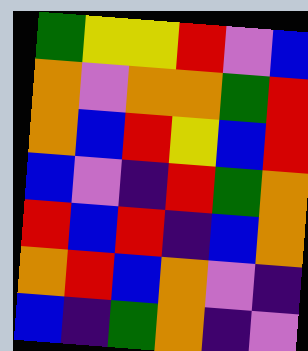[["green", "yellow", "yellow", "red", "violet", "blue"], ["orange", "violet", "orange", "orange", "green", "red"], ["orange", "blue", "red", "yellow", "blue", "red"], ["blue", "violet", "indigo", "red", "green", "orange"], ["red", "blue", "red", "indigo", "blue", "orange"], ["orange", "red", "blue", "orange", "violet", "indigo"], ["blue", "indigo", "green", "orange", "indigo", "violet"]]